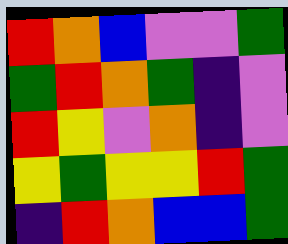[["red", "orange", "blue", "violet", "violet", "green"], ["green", "red", "orange", "green", "indigo", "violet"], ["red", "yellow", "violet", "orange", "indigo", "violet"], ["yellow", "green", "yellow", "yellow", "red", "green"], ["indigo", "red", "orange", "blue", "blue", "green"]]